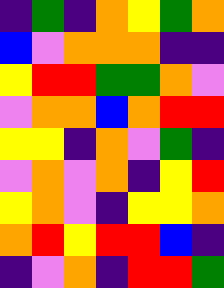[["indigo", "green", "indigo", "orange", "yellow", "green", "orange"], ["blue", "violet", "orange", "orange", "orange", "indigo", "indigo"], ["yellow", "red", "red", "green", "green", "orange", "violet"], ["violet", "orange", "orange", "blue", "orange", "red", "red"], ["yellow", "yellow", "indigo", "orange", "violet", "green", "indigo"], ["violet", "orange", "violet", "orange", "indigo", "yellow", "red"], ["yellow", "orange", "violet", "indigo", "yellow", "yellow", "orange"], ["orange", "red", "yellow", "red", "red", "blue", "indigo"], ["indigo", "violet", "orange", "indigo", "red", "red", "green"]]